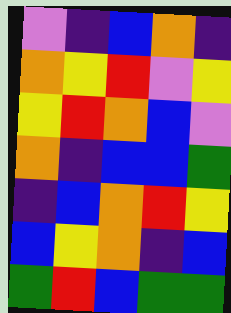[["violet", "indigo", "blue", "orange", "indigo"], ["orange", "yellow", "red", "violet", "yellow"], ["yellow", "red", "orange", "blue", "violet"], ["orange", "indigo", "blue", "blue", "green"], ["indigo", "blue", "orange", "red", "yellow"], ["blue", "yellow", "orange", "indigo", "blue"], ["green", "red", "blue", "green", "green"]]